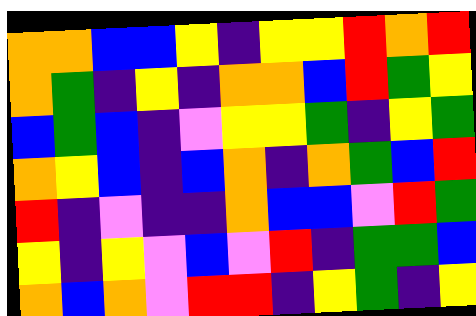[["orange", "orange", "blue", "blue", "yellow", "indigo", "yellow", "yellow", "red", "orange", "red"], ["orange", "green", "indigo", "yellow", "indigo", "orange", "orange", "blue", "red", "green", "yellow"], ["blue", "green", "blue", "indigo", "violet", "yellow", "yellow", "green", "indigo", "yellow", "green"], ["orange", "yellow", "blue", "indigo", "blue", "orange", "indigo", "orange", "green", "blue", "red"], ["red", "indigo", "violet", "indigo", "indigo", "orange", "blue", "blue", "violet", "red", "green"], ["yellow", "indigo", "yellow", "violet", "blue", "violet", "red", "indigo", "green", "green", "blue"], ["orange", "blue", "orange", "violet", "red", "red", "indigo", "yellow", "green", "indigo", "yellow"]]